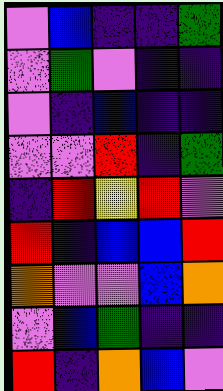[["violet", "blue", "indigo", "indigo", "green"], ["violet", "green", "violet", "indigo", "indigo"], ["violet", "indigo", "blue", "indigo", "indigo"], ["violet", "violet", "red", "indigo", "green"], ["indigo", "red", "yellow", "red", "violet"], ["red", "indigo", "blue", "blue", "red"], ["orange", "violet", "violet", "blue", "orange"], ["violet", "blue", "green", "indigo", "indigo"], ["red", "indigo", "orange", "blue", "violet"]]